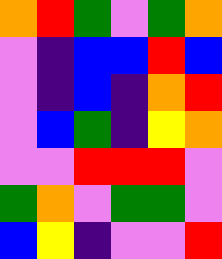[["orange", "red", "green", "violet", "green", "orange"], ["violet", "indigo", "blue", "blue", "red", "blue"], ["violet", "indigo", "blue", "indigo", "orange", "red"], ["violet", "blue", "green", "indigo", "yellow", "orange"], ["violet", "violet", "red", "red", "red", "violet"], ["green", "orange", "violet", "green", "green", "violet"], ["blue", "yellow", "indigo", "violet", "violet", "red"]]